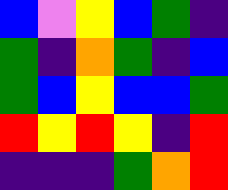[["blue", "violet", "yellow", "blue", "green", "indigo"], ["green", "indigo", "orange", "green", "indigo", "blue"], ["green", "blue", "yellow", "blue", "blue", "green"], ["red", "yellow", "red", "yellow", "indigo", "red"], ["indigo", "indigo", "indigo", "green", "orange", "red"]]